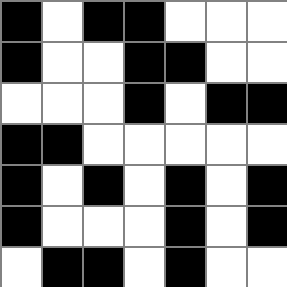[["black", "white", "black", "black", "white", "white", "white"], ["black", "white", "white", "black", "black", "white", "white"], ["white", "white", "white", "black", "white", "black", "black"], ["black", "black", "white", "white", "white", "white", "white"], ["black", "white", "black", "white", "black", "white", "black"], ["black", "white", "white", "white", "black", "white", "black"], ["white", "black", "black", "white", "black", "white", "white"]]